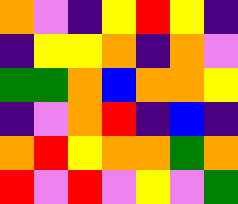[["orange", "violet", "indigo", "yellow", "red", "yellow", "indigo"], ["indigo", "yellow", "yellow", "orange", "indigo", "orange", "violet"], ["green", "green", "orange", "blue", "orange", "orange", "yellow"], ["indigo", "violet", "orange", "red", "indigo", "blue", "indigo"], ["orange", "red", "yellow", "orange", "orange", "green", "orange"], ["red", "violet", "red", "violet", "yellow", "violet", "green"]]